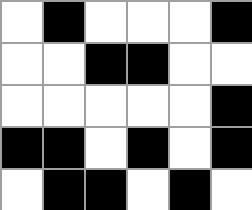[["white", "black", "white", "white", "white", "black"], ["white", "white", "black", "black", "white", "white"], ["white", "white", "white", "white", "white", "black"], ["black", "black", "white", "black", "white", "black"], ["white", "black", "black", "white", "black", "white"]]